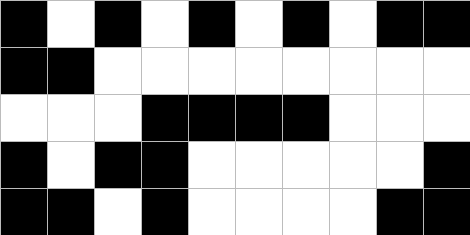[["black", "white", "black", "white", "black", "white", "black", "white", "black", "black"], ["black", "black", "white", "white", "white", "white", "white", "white", "white", "white"], ["white", "white", "white", "black", "black", "black", "black", "white", "white", "white"], ["black", "white", "black", "black", "white", "white", "white", "white", "white", "black"], ["black", "black", "white", "black", "white", "white", "white", "white", "black", "black"]]